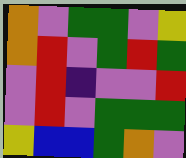[["orange", "violet", "green", "green", "violet", "yellow"], ["orange", "red", "violet", "green", "red", "green"], ["violet", "red", "indigo", "violet", "violet", "red"], ["violet", "red", "violet", "green", "green", "green"], ["yellow", "blue", "blue", "green", "orange", "violet"]]